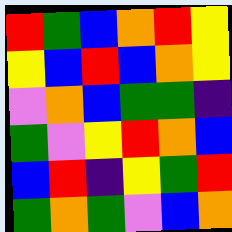[["red", "green", "blue", "orange", "red", "yellow"], ["yellow", "blue", "red", "blue", "orange", "yellow"], ["violet", "orange", "blue", "green", "green", "indigo"], ["green", "violet", "yellow", "red", "orange", "blue"], ["blue", "red", "indigo", "yellow", "green", "red"], ["green", "orange", "green", "violet", "blue", "orange"]]